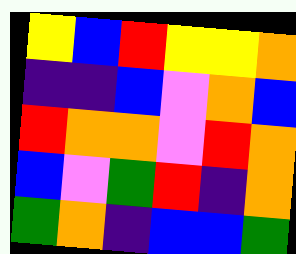[["yellow", "blue", "red", "yellow", "yellow", "orange"], ["indigo", "indigo", "blue", "violet", "orange", "blue"], ["red", "orange", "orange", "violet", "red", "orange"], ["blue", "violet", "green", "red", "indigo", "orange"], ["green", "orange", "indigo", "blue", "blue", "green"]]